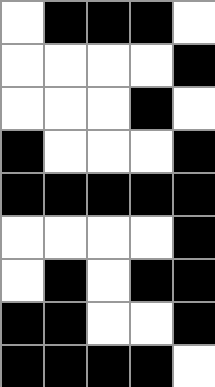[["white", "black", "black", "black", "white"], ["white", "white", "white", "white", "black"], ["white", "white", "white", "black", "white"], ["black", "white", "white", "white", "black"], ["black", "black", "black", "black", "black"], ["white", "white", "white", "white", "black"], ["white", "black", "white", "black", "black"], ["black", "black", "white", "white", "black"], ["black", "black", "black", "black", "white"]]